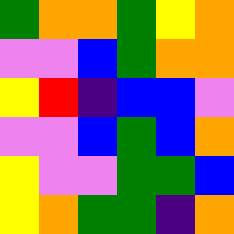[["green", "orange", "orange", "green", "yellow", "orange"], ["violet", "violet", "blue", "green", "orange", "orange"], ["yellow", "red", "indigo", "blue", "blue", "violet"], ["violet", "violet", "blue", "green", "blue", "orange"], ["yellow", "violet", "violet", "green", "green", "blue"], ["yellow", "orange", "green", "green", "indigo", "orange"]]